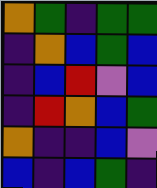[["orange", "green", "indigo", "green", "green"], ["indigo", "orange", "blue", "green", "blue"], ["indigo", "blue", "red", "violet", "blue"], ["indigo", "red", "orange", "blue", "green"], ["orange", "indigo", "indigo", "blue", "violet"], ["blue", "indigo", "blue", "green", "indigo"]]